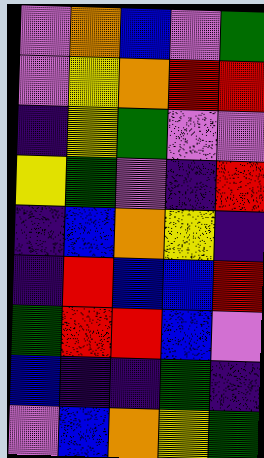[["violet", "orange", "blue", "violet", "green"], ["violet", "yellow", "orange", "red", "red"], ["indigo", "yellow", "green", "violet", "violet"], ["yellow", "green", "violet", "indigo", "red"], ["indigo", "blue", "orange", "yellow", "indigo"], ["indigo", "red", "blue", "blue", "red"], ["green", "red", "red", "blue", "violet"], ["blue", "indigo", "indigo", "green", "indigo"], ["violet", "blue", "orange", "yellow", "green"]]